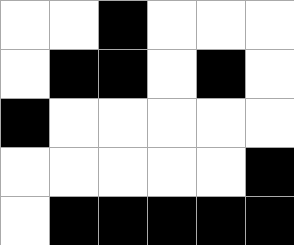[["white", "white", "black", "white", "white", "white"], ["white", "black", "black", "white", "black", "white"], ["black", "white", "white", "white", "white", "white"], ["white", "white", "white", "white", "white", "black"], ["white", "black", "black", "black", "black", "black"]]